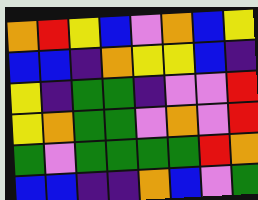[["orange", "red", "yellow", "blue", "violet", "orange", "blue", "yellow"], ["blue", "blue", "indigo", "orange", "yellow", "yellow", "blue", "indigo"], ["yellow", "indigo", "green", "green", "indigo", "violet", "violet", "red"], ["yellow", "orange", "green", "green", "violet", "orange", "violet", "red"], ["green", "violet", "green", "green", "green", "green", "red", "orange"], ["blue", "blue", "indigo", "indigo", "orange", "blue", "violet", "green"]]